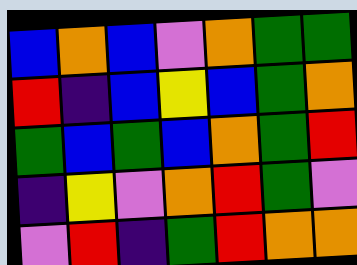[["blue", "orange", "blue", "violet", "orange", "green", "green"], ["red", "indigo", "blue", "yellow", "blue", "green", "orange"], ["green", "blue", "green", "blue", "orange", "green", "red"], ["indigo", "yellow", "violet", "orange", "red", "green", "violet"], ["violet", "red", "indigo", "green", "red", "orange", "orange"]]